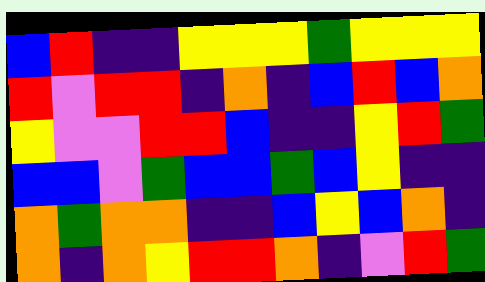[["blue", "red", "indigo", "indigo", "yellow", "yellow", "yellow", "green", "yellow", "yellow", "yellow"], ["red", "violet", "red", "red", "indigo", "orange", "indigo", "blue", "red", "blue", "orange"], ["yellow", "violet", "violet", "red", "red", "blue", "indigo", "indigo", "yellow", "red", "green"], ["blue", "blue", "violet", "green", "blue", "blue", "green", "blue", "yellow", "indigo", "indigo"], ["orange", "green", "orange", "orange", "indigo", "indigo", "blue", "yellow", "blue", "orange", "indigo"], ["orange", "indigo", "orange", "yellow", "red", "red", "orange", "indigo", "violet", "red", "green"]]